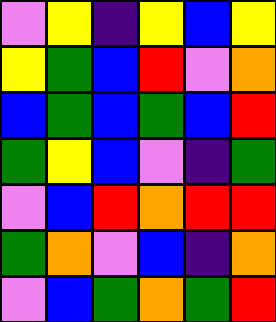[["violet", "yellow", "indigo", "yellow", "blue", "yellow"], ["yellow", "green", "blue", "red", "violet", "orange"], ["blue", "green", "blue", "green", "blue", "red"], ["green", "yellow", "blue", "violet", "indigo", "green"], ["violet", "blue", "red", "orange", "red", "red"], ["green", "orange", "violet", "blue", "indigo", "orange"], ["violet", "blue", "green", "orange", "green", "red"]]